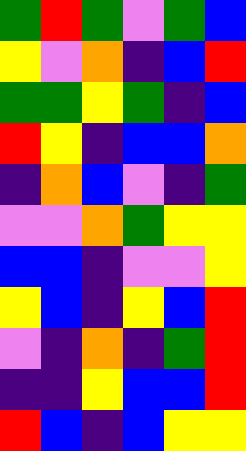[["green", "red", "green", "violet", "green", "blue"], ["yellow", "violet", "orange", "indigo", "blue", "red"], ["green", "green", "yellow", "green", "indigo", "blue"], ["red", "yellow", "indigo", "blue", "blue", "orange"], ["indigo", "orange", "blue", "violet", "indigo", "green"], ["violet", "violet", "orange", "green", "yellow", "yellow"], ["blue", "blue", "indigo", "violet", "violet", "yellow"], ["yellow", "blue", "indigo", "yellow", "blue", "red"], ["violet", "indigo", "orange", "indigo", "green", "red"], ["indigo", "indigo", "yellow", "blue", "blue", "red"], ["red", "blue", "indigo", "blue", "yellow", "yellow"]]